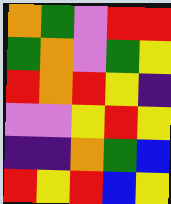[["orange", "green", "violet", "red", "red"], ["green", "orange", "violet", "green", "yellow"], ["red", "orange", "red", "yellow", "indigo"], ["violet", "violet", "yellow", "red", "yellow"], ["indigo", "indigo", "orange", "green", "blue"], ["red", "yellow", "red", "blue", "yellow"]]